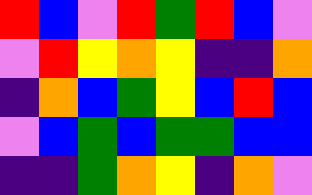[["red", "blue", "violet", "red", "green", "red", "blue", "violet"], ["violet", "red", "yellow", "orange", "yellow", "indigo", "indigo", "orange"], ["indigo", "orange", "blue", "green", "yellow", "blue", "red", "blue"], ["violet", "blue", "green", "blue", "green", "green", "blue", "blue"], ["indigo", "indigo", "green", "orange", "yellow", "indigo", "orange", "violet"]]